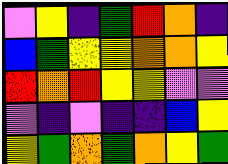[["violet", "yellow", "indigo", "green", "red", "orange", "indigo"], ["blue", "green", "yellow", "yellow", "orange", "orange", "yellow"], ["red", "orange", "red", "yellow", "yellow", "violet", "violet"], ["violet", "indigo", "violet", "indigo", "indigo", "blue", "yellow"], ["yellow", "green", "orange", "green", "orange", "yellow", "green"]]